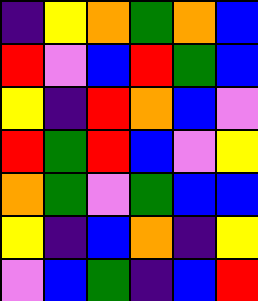[["indigo", "yellow", "orange", "green", "orange", "blue"], ["red", "violet", "blue", "red", "green", "blue"], ["yellow", "indigo", "red", "orange", "blue", "violet"], ["red", "green", "red", "blue", "violet", "yellow"], ["orange", "green", "violet", "green", "blue", "blue"], ["yellow", "indigo", "blue", "orange", "indigo", "yellow"], ["violet", "blue", "green", "indigo", "blue", "red"]]